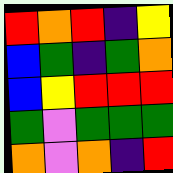[["red", "orange", "red", "indigo", "yellow"], ["blue", "green", "indigo", "green", "orange"], ["blue", "yellow", "red", "red", "red"], ["green", "violet", "green", "green", "green"], ["orange", "violet", "orange", "indigo", "red"]]